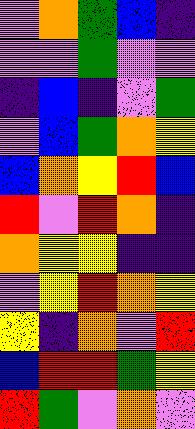[["violet", "orange", "green", "blue", "indigo"], ["violet", "violet", "green", "violet", "violet"], ["indigo", "blue", "indigo", "violet", "green"], ["violet", "blue", "green", "orange", "yellow"], ["blue", "orange", "yellow", "red", "blue"], ["red", "violet", "red", "orange", "indigo"], ["orange", "yellow", "yellow", "indigo", "indigo"], ["violet", "yellow", "red", "orange", "yellow"], ["yellow", "indigo", "orange", "violet", "red"], ["blue", "red", "red", "green", "yellow"], ["red", "green", "violet", "orange", "violet"]]